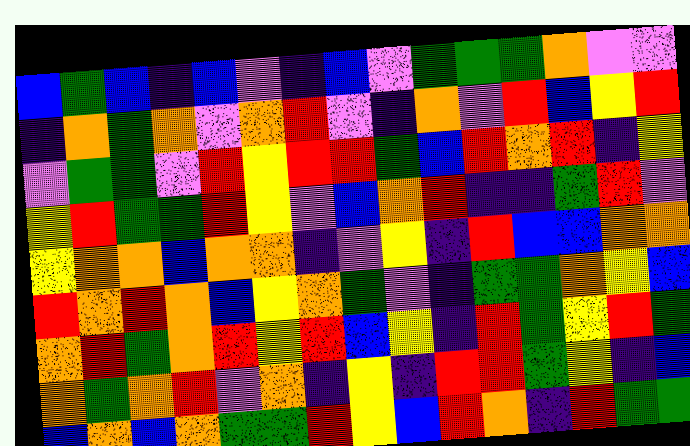[["blue", "green", "blue", "indigo", "blue", "violet", "indigo", "blue", "violet", "green", "green", "green", "orange", "violet", "violet"], ["indigo", "orange", "green", "orange", "violet", "orange", "red", "violet", "indigo", "orange", "violet", "red", "blue", "yellow", "red"], ["violet", "green", "green", "violet", "red", "yellow", "red", "red", "green", "blue", "red", "orange", "red", "indigo", "yellow"], ["yellow", "red", "green", "green", "red", "yellow", "violet", "blue", "orange", "red", "indigo", "indigo", "green", "red", "violet"], ["yellow", "orange", "orange", "blue", "orange", "orange", "indigo", "violet", "yellow", "indigo", "red", "blue", "blue", "orange", "orange"], ["red", "orange", "red", "orange", "blue", "yellow", "orange", "green", "violet", "indigo", "green", "green", "orange", "yellow", "blue"], ["orange", "red", "green", "orange", "red", "yellow", "red", "blue", "yellow", "indigo", "red", "green", "yellow", "red", "green"], ["orange", "green", "orange", "red", "violet", "orange", "indigo", "yellow", "indigo", "red", "red", "green", "yellow", "indigo", "blue"], ["blue", "orange", "blue", "orange", "green", "green", "red", "yellow", "blue", "red", "orange", "indigo", "red", "green", "green"]]